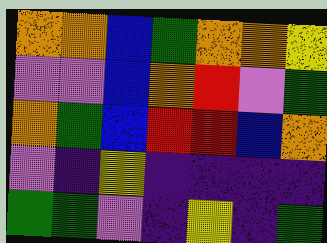[["orange", "orange", "blue", "green", "orange", "orange", "yellow"], ["violet", "violet", "blue", "orange", "red", "violet", "green"], ["orange", "green", "blue", "red", "red", "blue", "orange"], ["violet", "indigo", "yellow", "indigo", "indigo", "indigo", "indigo"], ["green", "green", "violet", "indigo", "yellow", "indigo", "green"]]